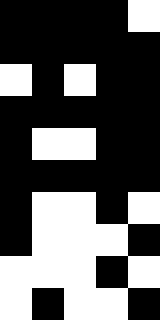[["black", "black", "black", "black", "white"], ["black", "black", "black", "black", "black"], ["white", "black", "white", "black", "black"], ["black", "black", "black", "black", "black"], ["black", "white", "white", "black", "black"], ["black", "black", "black", "black", "black"], ["black", "white", "white", "black", "white"], ["black", "white", "white", "white", "black"], ["white", "white", "white", "black", "white"], ["white", "black", "white", "white", "black"]]